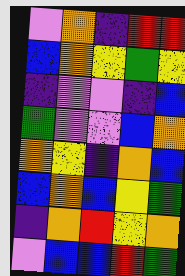[["violet", "orange", "indigo", "red", "red"], ["blue", "orange", "yellow", "green", "yellow"], ["indigo", "violet", "violet", "indigo", "blue"], ["green", "violet", "violet", "blue", "orange"], ["orange", "yellow", "indigo", "orange", "blue"], ["blue", "orange", "blue", "yellow", "green"], ["indigo", "orange", "red", "yellow", "orange"], ["violet", "blue", "blue", "red", "green"]]